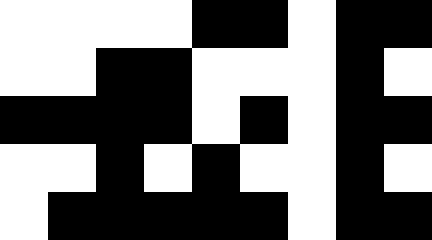[["white", "white", "white", "white", "black", "black", "white", "black", "black"], ["white", "white", "black", "black", "white", "white", "white", "black", "white"], ["black", "black", "black", "black", "white", "black", "white", "black", "black"], ["white", "white", "black", "white", "black", "white", "white", "black", "white"], ["white", "black", "black", "black", "black", "black", "white", "black", "black"]]